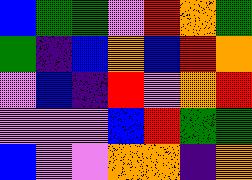[["blue", "green", "green", "violet", "red", "orange", "green"], ["green", "indigo", "blue", "orange", "blue", "red", "orange"], ["violet", "blue", "indigo", "red", "violet", "orange", "red"], ["violet", "violet", "violet", "blue", "red", "green", "green"], ["blue", "violet", "violet", "orange", "orange", "indigo", "orange"]]